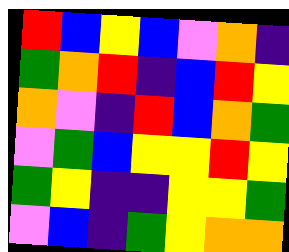[["red", "blue", "yellow", "blue", "violet", "orange", "indigo"], ["green", "orange", "red", "indigo", "blue", "red", "yellow"], ["orange", "violet", "indigo", "red", "blue", "orange", "green"], ["violet", "green", "blue", "yellow", "yellow", "red", "yellow"], ["green", "yellow", "indigo", "indigo", "yellow", "yellow", "green"], ["violet", "blue", "indigo", "green", "yellow", "orange", "orange"]]